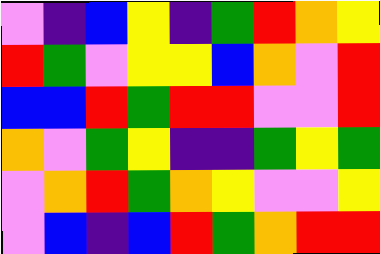[["violet", "indigo", "blue", "yellow", "indigo", "green", "red", "orange", "yellow"], ["red", "green", "violet", "yellow", "yellow", "blue", "orange", "violet", "red"], ["blue", "blue", "red", "green", "red", "red", "violet", "violet", "red"], ["orange", "violet", "green", "yellow", "indigo", "indigo", "green", "yellow", "green"], ["violet", "orange", "red", "green", "orange", "yellow", "violet", "violet", "yellow"], ["violet", "blue", "indigo", "blue", "red", "green", "orange", "red", "red"]]